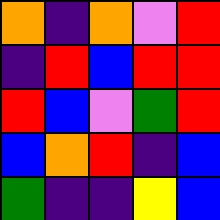[["orange", "indigo", "orange", "violet", "red"], ["indigo", "red", "blue", "red", "red"], ["red", "blue", "violet", "green", "red"], ["blue", "orange", "red", "indigo", "blue"], ["green", "indigo", "indigo", "yellow", "blue"]]